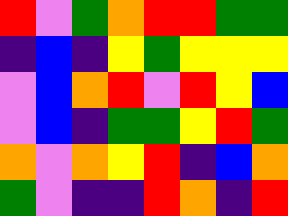[["red", "violet", "green", "orange", "red", "red", "green", "green"], ["indigo", "blue", "indigo", "yellow", "green", "yellow", "yellow", "yellow"], ["violet", "blue", "orange", "red", "violet", "red", "yellow", "blue"], ["violet", "blue", "indigo", "green", "green", "yellow", "red", "green"], ["orange", "violet", "orange", "yellow", "red", "indigo", "blue", "orange"], ["green", "violet", "indigo", "indigo", "red", "orange", "indigo", "red"]]